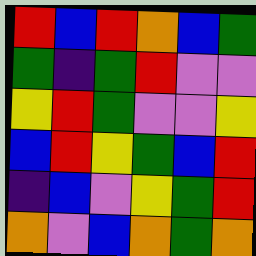[["red", "blue", "red", "orange", "blue", "green"], ["green", "indigo", "green", "red", "violet", "violet"], ["yellow", "red", "green", "violet", "violet", "yellow"], ["blue", "red", "yellow", "green", "blue", "red"], ["indigo", "blue", "violet", "yellow", "green", "red"], ["orange", "violet", "blue", "orange", "green", "orange"]]